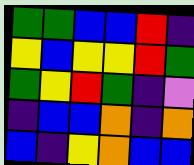[["green", "green", "blue", "blue", "red", "indigo"], ["yellow", "blue", "yellow", "yellow", "red", "green"], ["green", "yellow", "red", "green", "indigo", "violet"], ["indigo", "blue", "blue", "orange", "indigo", "orange"], ["blue", "indigo", "yellow", "orange", "blue", "blue"]]